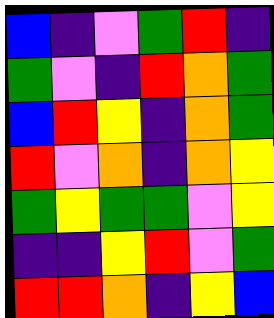[["blue", "indigo", "violet", "green", "red", "indigo"], ["green", "violet", "indigo", "red", "orange", "green"], ["blue", "red", "yellow", "indigo", "orange", "green"], ["red", "violet", "orange", "indigo", "orange", "yellow"], ["green", "yellow", "green", "green", "violet", "yellow"], ["indigo", "indigo", "yellow", "red", "violet", "green"], ["red", "red", "orange", "indigo", "yellow", "blue"]]